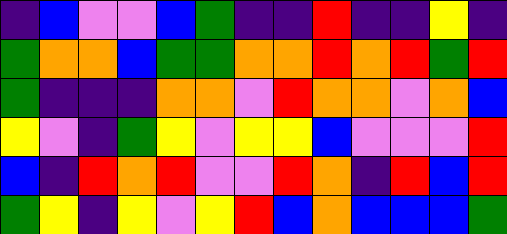[["indigo", "blue", "violet", "violet", "blue", "green", "indigo", "indigo", "red", "indigo", "indigo", "yellow", "indigo"], ["green", "orange", "orange", "blue", "green", "green", "orange", "orange", "red", "orange", "red", "green", "red"], ["green", "indigo", "indigo", "indigo", "orange", "orange", "violet", "red", "orange", "orange", "violet", "orange", "blue"], ["yellow", "violet", "indigo", "green", "yellow", "violet", "yellow", "yellow", "blue", "violet", "violet", "violet", "red"], ["blue", "indigo", "red", "orange", "red", "violet", "violet", "red", "orange", "indigo", "red", "blue", "red"], ["green", "yellow", "indigo", "yellow", "violet", "yellow", "red", "blue", "orange", "blue", "blue", "blue", "green"]]